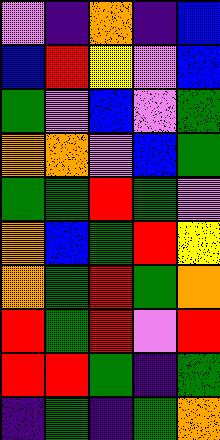[["violet", "indigo", "orange", "indigo", "blue"], ["blue", "red", "yellow", "violet", "blue"], ["green", "violet", "blue", "violet", "green"], ["orange", "orange", "violet", "blue", "green"], ["green", "green", "red", "green", "violet"], ["orange", "blue", "green", "red", "yellow"], ["orange", "green", "red", "green", "orange"], ["red", "green", "red", "violet", "red"], ["red", "red", "green", "indigo", "green"], ["indigo", "green", "indigo", "green", "orange"]]